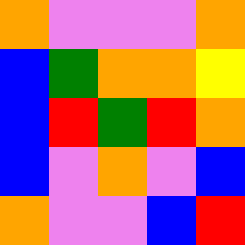[["orange", "violet", "violet", "violet", "orange"], ["blue", "green", "orange", "orange", "yellow"], ["blue", "red", "green", "red", "orange"], ["blue", "violet", "orange", "violet", "blue"], ["orange", "violet", "violet", "blue", "red"]]